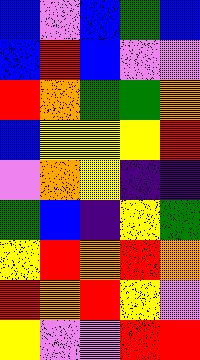[["blue", "violet", "blue", "green", "blue"], ["blue", "red", "blue", "violet", "violet"], ["red", "orange", "green", "green", "orange"], ["blue", "yellow", "yellow", "yellow", "red"], ["violet", "orange", "yellow", "indigo", "indigo"], ["green", "blue", "indigo", "yellow", "green"], ["yellow", "red", "orange", "red", "orange"], ["red", "orange", "red", "yellow", "violet"], ["yellow", "violet", "violet", "red", "red"]]